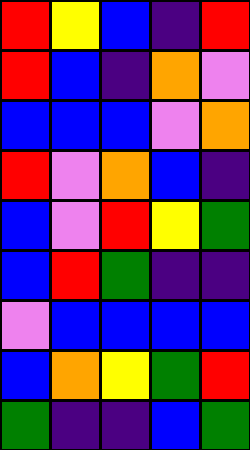[["red", "yellow", "blue", "indigo", "red"], ["red", "blue", "indigo", "orange", "violet"], ["blue", "blue", "blue", "violet", "orange"], ["red", "violet", "orange", "blue", "indigo"], ["blue", "violet", "red", "yellow", "green"], ["blue", "red", "green", "indigo", "indigo"], ["violet", "blue", "blue", "blue", "blue"], ["blue", "orange", "yellow", "green", "red"], ["green", "indigo", "indigo", "blue", "green"]]